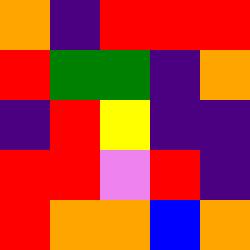[["orange", "indigo", "red", "red", "red"], ["red", "green", "green", "indigo", "orange"], ["indigo", "red", "yellow", "indigo", "indigo"], ["red", "red", "violet", "red", "indigo"], ["red", "orange", "orange", "blue", "orange"]]